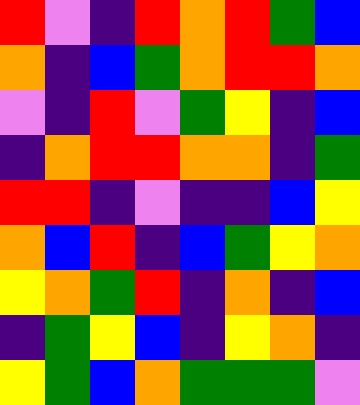[["red", "violet", "indigo", "red", "orange", "red", "green", "blue"], ["orange", "indigo", "blue", "green", "orange", "red", "red", "orange"], ["violet", "indigo", "red", "violet", "green", "yellow", "indigo", "blue"], ["indigo", "orange", "red", "red", "orange", "orange", "indigo", "green"], ["red", "red", "indigo", "violet", "indigo", "indigo", "blue", "yellow"], ["orange", "blue", "red", "indigo", "blue", "green", "yellow", "orange"], ["yellow", "orange", "green", "red", "indigo", "orange", "indigo", "blue"], ["indigo", "green", "yellow", "blue", "indigo", "yellow", "orange", "indigo"], ["yellow", "green", "blue", "orange", "green", "green", "green", "violet"]]